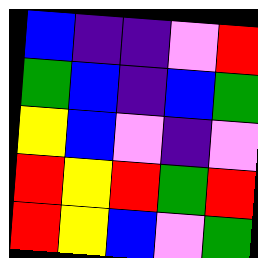[["blue", "indigo", "indigo", "violet", "red"], ["green", "blue", "indigo", "blue", "green"], ["yellow", "blue", "violet", "indigo", "violet"], ["red", "yellow", "red", "green", "red"], ["red", "yellow", "blue", "violet", "green"]]